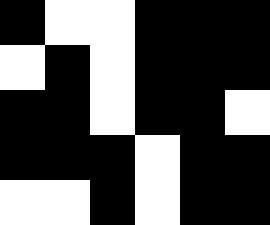[["black", "white", "white", "black", "black", "black"], ["white", "black", "white", "black", "black", "black"], ["black", "black", "white", "black", "black", "white"], ["black", "black", "black", "white", "black", "black"], ["white", "white", "black", "white", "black", "black"]]